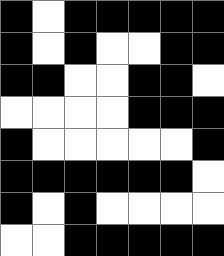[["black", "white", "black", "black", "black", "black", "black"], ["black", "white", "black", "white", "white", "black", "black"], ["black", "black", "white", "white", "black", "black", "white"], ["white", "white", "white", "white", "black", "black", "black"], ["black", "white", "white", "white", "white", "white", "black"], ["black", "black", "black", "black", "black", "black", "white"], ["black", "white", "black", "white", "white", "white", "white"], ["white", "white", "black", "black", "black", "black", "black"]]